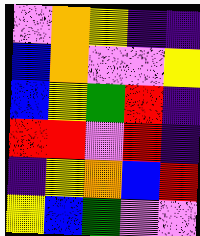[["violet", "orange", "yellow", "indigo", "indigo"], ["blue", "orange", "violet", "violet", "yellow"], ["blue", "yellow", "green", "red", "indigo"], ["red", "red", "violet", "red", "indigo"], ["indigo", "yellow", "orange", "blue", "red"], ["yellow", "blue", "green", "violet", "violet"]]